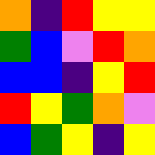[["orange", "indigo", "red", "yellow", "yellow"], ["green", "blue", "violet", "red", "orange"], ["blue", "blue", "indigo", "yellow", "red"], ["red", "yellow", "green", "orange", "violet"], ["blue", "green", "yellow", "indigo", "yellow"]]